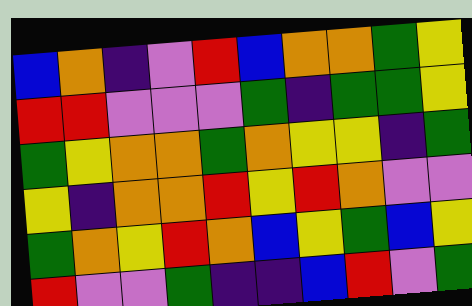[["blue", "orange", "indigo", "violet", "red", "blue", "orange", "orange", "green", "yellow"], ["red", "red", "violet", "violet", "violet", "green", "indigo", "green", "green", "yellow"], ["green", "yellow", "orange", "orange", "green", "orange", "yellow", "yellow", "indigo", "green"], ["yellow", "indigo", "orange", "orange", "red", "yellow", "red", "orange", "violet", "violet"], ["green", "orange", "yellow", "red", "orange", "blue", "yellow", "green", "blue", "yellow"], ["red", "violet", "violet", "green", "indigo", "indigo", "blue", "red", "violet", "green"]]